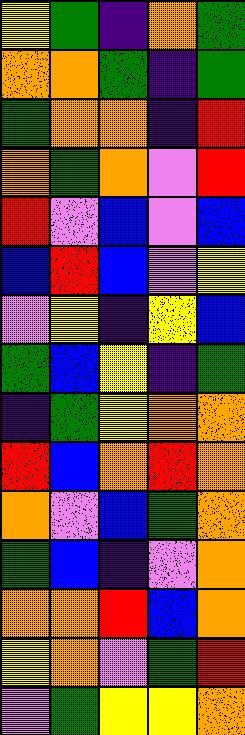[["yellow", "green", "indigo", "orange", "green"], ["orange", "orange", "green", "indigo", "green"], ["green", "orange", "orange", "indigo", "red"], ["orange", "green", "orange", "violet", "red"], ["red", "violet", "blue", "violet", "blue"], ["blue", "red", "blue", "violet", "yellow"], ["violet", "yellow", "indigo", "yellow", "blue"], ["green", "blue", "yellow", "indigo", "green"], ["indigo", "green", "yellow", "orange", "orange"], ["red", "blue", "orange", "red", "orange"], ["orange", "violet", "blue", "green", "orange"], ["green", "blue", "indigo", "violet", "orange"], ["orange", "orange", "red", "blue", "orange"], ["yellow", "orange", "violet", "green", "red"], ["violet", "green", "yellow", "yellow", "orange"]]